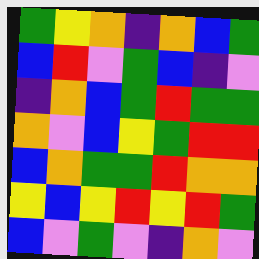[["green", "yellow", "orange", "indigo", "orange", "blue", "green"], ["blue", "red", "violet", "green", "blue", "indigo", "violet"], ["indigo", "orange", "blue", "green", "red", "green", "green"], ["orange", "violet", "blue", "yellow", "green", "red", "red"], ["blue", "orange", "green", "green", "red", "orange", "orange"], ["yellow", "blue", "yellow", "red", "yellow", "red", "green"], ["blue", "violet", "green", "violet", "indigo", "orange", "violet"]]